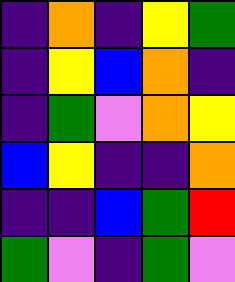[["indigo", "orange", "indigo", "yellow", "green"], ["indigo", "yellow", "blue", "orange", "indigo"], ["indigo", "green", "violet", "orange", "yellow"], ["blue", "yellow", "indigo", "indigo", "orange"], ["indigo", "indigo", "blue", "green", "red"], ["green", "violet", "indigo", "green", "violet"]]